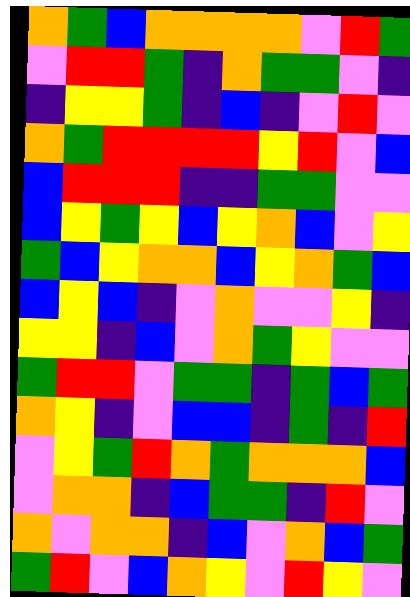[["orange", "green", "blue", "orange", "orange", "orange", "orange", "violet", "red", "green"], ["violet", "red", "red", "green", "indigo", "orange", "green", "green", "violet", "indigo"], ["indigo", "yellow", "yellow", "green", "indigo", "blue", "indigo", "violet", "red", "violet"], ["orange", "green", "red", "red", "red", "red", "yellow", "red", "violet", "blue"], ["blue", "red", "red", "red", "indigo", "indigo", "green", "green", "violet", "violet"], ["blue", "yellow", "green", "yellow", "blue", "yellow", "orange", "blue", "violet", "yellow"], ["green", "blue", "yellow", "orange", "orange", "blue", "yellow", "orange", "green", "blue"], ["blue", "yellow", "blue", "indigo", "violet", "orange", "violet", "violet", "yellow", "indigo"], ["yellow", "yellow", "indigo", "blue", "violet", "orange", "green", "yellow", "violet", "violet"], ["green", "red", "red", "violet", "green", "green", "indigo", "green", "blue", "green"], ["orange", "yellow", "indigo", "violet", "blue", "blue", "indigo", "green", "indigo", "red"], ["violet", "yellow", "green", "red", "orange", "green", "orange", "orange", "orange", "blue"], ["violet", "orange", "orange", "indigo", "blue", "green", "green", "indigo", "red", "violet"], ["orange", "violet", "orange", "orange", "indigo", "blue", "violet", "orange", "blue", "green"], ["green", "red", "violet", "blue", "orange", "yellow", "violet", "red", "yellow", "violet"]]